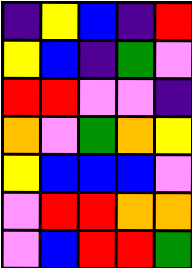[["indigo", "yellow", "blue", "indigo", "red"], ["yellow", "blue", "indigo", "green", "violet"], ["red", "red", "violet", "violet", "indigo"], ["orange", "violet", "green", "orange", "yellow"], ["yellow", "blue", "blue", "blue", "violet"], ["violet", "red", "red", "orange", "orange"], ["violet", "blue", "red", "red", "green"]]